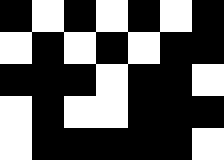[["black", "white", "black", "white", "black", "white", "black"], ["white", "black", "white", "black", "white", "black", "black"], ["black", "black", "black", "white", "black", "black", "white"], ["white", "black", "white", "white", "black", "black", "black"], ["white", "black", "black", "black", "black", "black", "white"]]